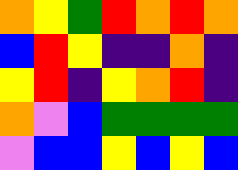[["orange", "yellow", "green", "red", "orange", "red", "orange"], ["blue", "red", "yellow", "indigo", "indigo", "orange", "indigo"], ["yellow", "red", "indigo", "yellow", "orange", "red", "indigo"], ["orange", "violet", "blue", "green", "green", "green", "green"], ["violet", "blue", "blue", "yellow", "blue", "yellow", "blue"]]